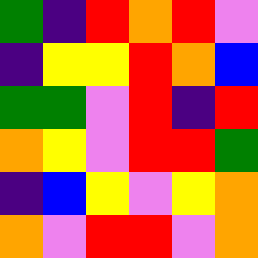[["green", "indigo", "red", "orange", "red", "violet"], ["indigo", "yellow", "yellow", "red", "orange", "blue"], ["green", "green", "violet", "red", "indigo", "red"], ["orange", "yellow", "violet", "red", "red", "green"], ["indigo", "blue", "yellow", "violet", "yellow", "orange"], ["orange", "violet", "red", "red", "violet", "orange"]]